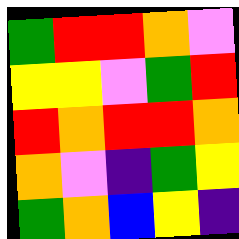[["green", "red", "red", "orange", "violet"], ["yellow", "yellow", "violet", "green", "red"], ["red", "orange", "red", "red", "orange"], ["orange", "violet", "indigo", "green", "yellow"], ["green", "orange", "blue", "yellow", "indigo"]]